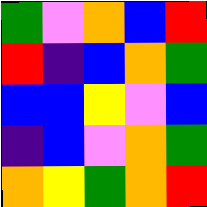[["green", "violet", "orange", "blue", "red"], ["red", "indigo", "blue", "orange", "green"], ["blue", "blue", "yellow", "violet", "blue"], ["indigo", "blue", "violet", "orange", "green"], ["orange", "yellow", "green", "orange", "red"]]